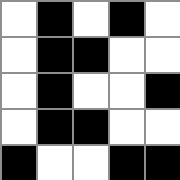[["white", "black", "white", "black", "white"], ["white", "black", "black", "white", "white"], ["white", "black", "white", "white", "black"], ["white", "black", "black", "white", "white"], ["black", "white", "white", "black", "black"]]